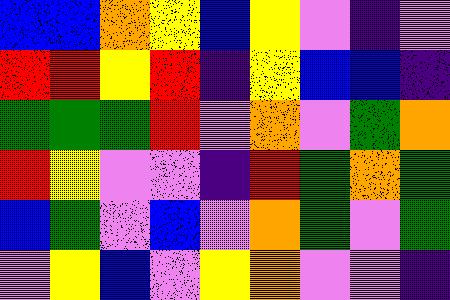[["blue", "blue", "orange", "yellow", "blue", "yellow", "violet", "indigo", "violet"], ["red", "red", "yellow", "red", "indigo", "yellow", "blue", "blue", "indigo"], ["green", "green", "green", "red", "violet", "orange", "violet", "green", "orange"], ["red", "yellow", "violet", "violet", "indigo", "red", "green", "orange", "green"], ["blue", "green", "violet", "blue", "violet", "orange", "green", "violet", "green"], ["violet", "yellow", "blue", "violet", "yellow", "orange", "violet", "violet", "indigo"]]